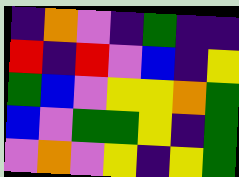[["indigo", "orange", "violet", "indigo", "green", "indigo", "indigo"], ["red", "indigo", "red", "violet", "blue", "indigo", "yellow"], ["green", "blue", "violet", "yellow", "yellow", "orange", "green"], ["blue", "violet", "green", "green", "yellow", "indigo", "green"], ["violet", "orange", "violet", "yellow", "indigo", "yellow", "green"]]